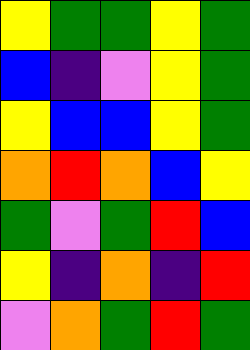[["yellow", "green", "green", "yellow", "green"], ["blue", "indigo", "violet", "yellow", "green"], ["yellow", "blue", "blue", "yellow", "green"], ["orange", "red", "orange", "blue", "yellow"], ["green", "violet", "green", "red", "blue"], ["yellow", "indigo", "orange", "indigo", "red"], ["violet", "orange", "green", "red", "green"]]